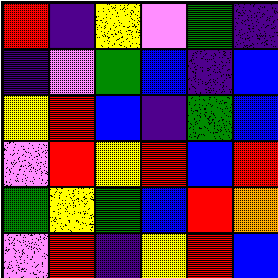[["red", "indigo", "yellow", "violet", "green", "indigo"], ["indigo", "violet", "green", "blue", "indigo", "blue"], ["yellow", "red", "blue", "indigo", "green", "blue"], ["violet", "red", "yellow", "red", "blue", "red"], ["green", "yellow", "green", "blue", "red", "orange"], ["violet", "red", "indigo", "yellow", "red", "blue"]]